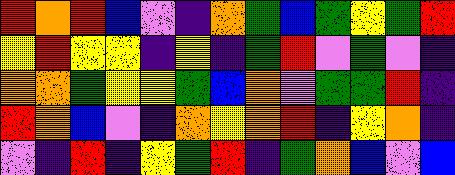[["red", "orange", "red", "blue", "violet", "indigo", "orange", "green", "blue", "green", "yellow", "green", "red"], ["yellow", "red", "yellow", "yellow", "indigo", "yellow", "indigo", "green", "red", "violet", "green", "violet", "indigo"], ["orange", "orange", "green", "yellow", "yellow", "green", "blue", "orange", "violet", "green", "green", "red", "indigo"], ["red", "orange", "blue", "violet", "indigo", "orange", "yellow", "orange", "red", "indigo", "yellow", "orange", "indigo"], ["violet", "indigo", "red", "indigo", "yellow", "green", "red", "indigo", "green", "orange", "blue", "violet", "blue"]]